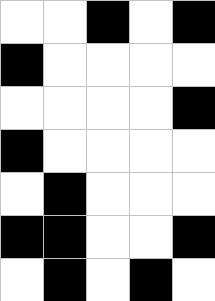[["white", "white", "black", "white", "black"], ["black", "white", "white", "white", "white"], ["white", "white", "white", "white", "black"], ["black", "white", "white", "white", "white"], ["white", "black", "white", "white", "white"], ["black", "black", "white", "white", "black"], ["white", "black", "white", "black", "white"]]